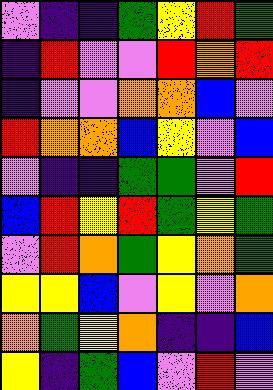[["violet", "indigo", "indigo", "green", "yellow", "red", "green"], ["indigo", "red", "violet", "violet", "red", "orange", "red"], ["indigo", "violet", "violet", "orange", "orange", "blue", "violet"], ["red", "orange", "orange", "blue", "yellow", "violet", "blue"], ["violet", "indigo", "indigo", "green", "green", "violet", "red"], ["blue", "red", "yellow", "red", "green", "yellow", "green"], ["violet", "red", "orange", "green", "yellow", "orange", "green"], ["yellow", "yellow", "blue", "violet", "yellow", "violet", "orange"], ["orange", "green", "yellow", "orange", "indigo", "indigo", "blue"], ["yellow", "indigo", "green", "blue", "violet", "red", "violet"]]